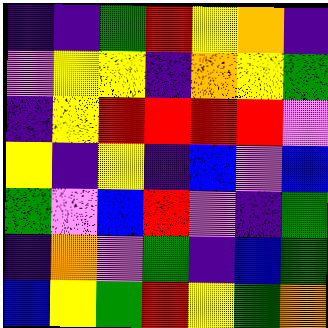[["indigo", "indigo", "green", "red", "yellow", "orange", "indigo"], ["violet", "yellow", "yellow", "indigo", "orange", "yellow", "green"], ["indigo", "yellow", "red", "red", "red", "red", "violet"], ["yellow", "indigo", "yellow", "indigo", "blue", "violet", "blue"], ["green", "violet", "blue", "red", "violet", "indigo", "green"], ["indigo", "orange", "violet", "green", "indigo", "blue", "green"], ["blue", "yellow", "green", "red", "yellow", "green", "orange"]]